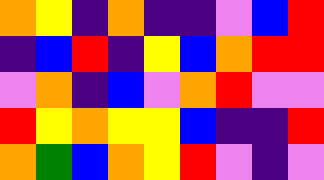[["orange", "yellow", "indigo", "orange", "indigo", "indigo", "violet", "blue", "red"], ["indigo", "blue", "red", "indigo", "yellow", "blue", "orange", "red", "red"], ["violet", "orange", "indigo", "blue", "violet", "orange", "red", "violet", "violet"], ["red", "yellow", "orange", "yellow", "yellow", "blue", "indigo", "indigo", "red"], ["orange", "green", "blue", "orange", "yellow", "red", "violet", "indigo", "violet"]]